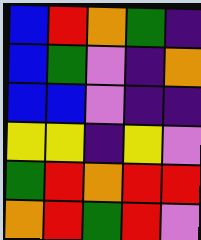[["blue", "red", "orange", "green", "indigo"], ["blue", "green", "violet", "indigo", "orange"], ["blue", "blue", "violet", "indigo", "indigo"], ["yellow", "yellow", "indigo", "yellow", "violet"], ["green", "red", "orange", "red", "red"], ["orange", "red", "green", "red", "violet"]]